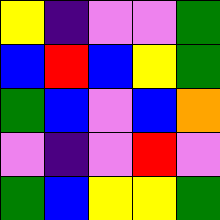[["yellow", "indigo", "violet", "violet", "green"], ["blue", "red", "blue", "yellow", "green"], ["green", "blue", "violet", "blue", "orange"], ["violet", "indigo", "violet", "red", "violet"], ["green", "blue", "yellow", "yellow", "green"]]